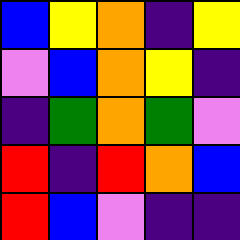[["blue", "yellow", "orange", "indigo", "yellow"], ["violet", "blue", "orange", "yellow", "indigo"], ["indigo", "green", "orange", "green", "violet"], ["red", "indigo", "red", "orange", "blue"], ["red", "blue", "violet", "indigo", "indigo"]]